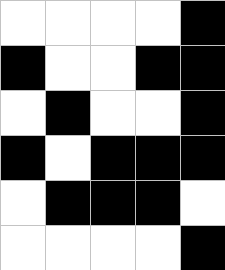[["white", "white", "white", "white", "black"], ["black", "white", "white", "black", "black"], ["white", "black", "white", "white", "black"], ["black", "white", "black", "black", "black"], ["white", "black", "black", "black", "white"], ["white", "white", "white", "white", "black"]]